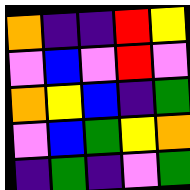[["orange", "indigo", "indigo", "red", "yellow"], ["violet", "blue", "violet", "red", "violet"], ["orange", "yellow", "blue", "indigo", "green"], ["violet", "blue", "green", "yellow", "orange"], ["indigo", "green", "indigo", "violet", "green"]]